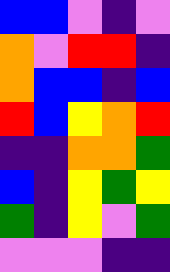[["blue", "blue", "violet", "indigo", "violet"], ["orange", "violet", "red", "red", "indigo"], ["orange", "blue", "blue", "indigo", "blue"], ["red", "blue", "yellow", "orange", "red"], ["indigo", "indigo", "orange", "orange", "green"], ["blue", "indigo", "yellow", "green", "yellow"], ["green", "indigo", "yellow", "violet", "green"], ["violet", "violet", "violet", "indigo", "indigo"]]